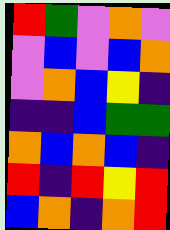[["red", "green", "violet", "orange", "violet"], ["violet", "blue", "violet", "blue", "orange"], ["violet", "orange", "blue", "yellow", "indigo"], ["indigo", "indigo", "blue", "green", "green"], ["orange", "blue", "orange", "blue", "indigo"], ["red", "indigo", "red", "yellow", "red"], ["blue", "orange", "indigo", "orange", "red"]]